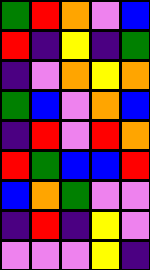[["green", "red", "orange", "violet", "blue"], ["red", "indigo", "yellow", "indigo", "green"], ["indigo", "violet", "orange", "yellow", "orange"], ["green", "blue", "violet", "orange", "blue"], ["indigo", "red", "violet", "red", "orange"], ["red", "green", "blue", "blue", "red"], ["blue", "orange", "green", "violet", "violet"], ["indigo", "red", "indigo", "yellow", "violet"], ["violet", "violet", "violet", "yellow", "indigo"]]